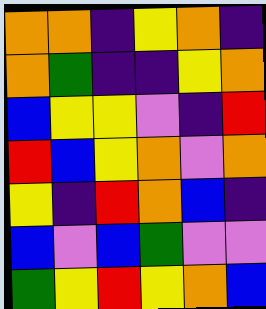[["orange", "orange", "indigo", "yellow", "orange", "indigo"], ["orange", "green", "indigo", "indigo", "yellow", "orange"], ["blue", "yellow", "yellow", "violet", "indigo", "red"], ["red", "blue", "yellow", "orange", "violet", "orange"], ["yellow", "indigo", "red", "orange", "blue", "indigo"], ["blue", "violet", "blue", "green", "violet", "violet"], ["green", "yellow", "red", "yellow", "orange", "blue"]]